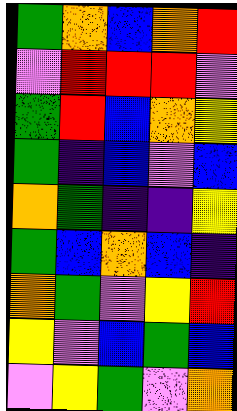[["green", "orange", "blue", "orange", "red"], ["violet", "red", "red", "red", "violet"], ["green", "red", "blue", "orange", "yellow"], ["green", "indigo", "blue", "violet", "blue"], ["orange", "green", "indigo", "indigo", "yellow"], ["green", "blue", "orange", "blue", "indigo"], ["orange", "green", "violet", "yellow", "red"], ["yellow", "violet", "blue", "green", "blue"], ["violet", "yellow", "green", "violet", "orange"]]